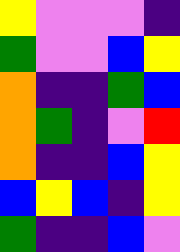[["yellow", "violet", "violet", "violet", "indigo"], ["green", "violet", "violet", "blue", "yellow"], ["orange", "indigo", "indigo", "green", "blue"], ["orange", "green", "indigo", "violet", "red"], ["orange", "indigo", "indigo", "blue", "yellow"], ["blue", "yellow", "blue", "indigo", "yellow"], ["green", "indigo", "indigo", "blue", "violet"]]